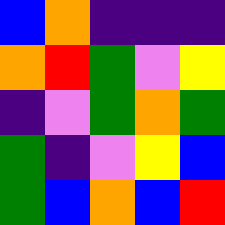[["blue", "orange", "indigo", "indigo", "indigo"], ["orange", "red", "green", "violet", "yellow"], ["indigo", "violet", "green", "orange", "green"], ["green", "indigo", "violet", "yellow", "blue"], ["green", "blue", "orange", "blue", "red"]]